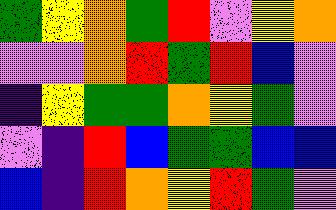[["green", "yellow", "orange", "green", "red", "violet", "yellow", "orange"], ["violet", "violet", "orange", "red", "green", "red", "blue", "violet"], ["indigo", "yellow", "green", "green", "orange", "yellow", "green", "violet"], ["violet", "indigo", "red", "blue", "green", "green", "blue", "blue"], ["blue", "indigo", "red", "orange", "yellow", "red", "green", "violet"]]